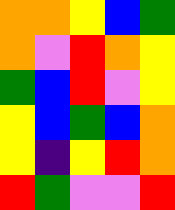[["orange", "orange", "yellow", "blue", "green"], ["orange", "violet", "red", "orange", "yellow"], ["green", "blue", "red", "violet", "yellow"], ["yellow", "blue", "green", "blue", "orange"], ["yellow", "indigo", "yellow", "red", "orange"], ["red", "green", "violet", "violet", "red"]]